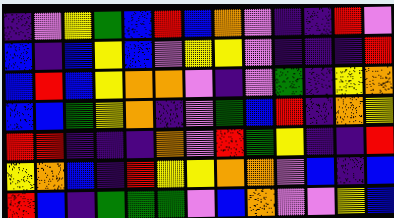[["indigo", "violet", "yellow", "green", "blue", "red", "blue", "orange", "violet", "indigo", "indigo", "red", "violet"], ["blue", "indigo", "blue", "yellow", "blue", "violet", "yellow", "yellow", "violet", "indigo", "indigo", "indigo", "red"], ["blue", "red", "blue", "yellow", "orange", "orange", "violet", "indigo", "violet", "green", "indigo", "yellow", "orange"], ["blue", "blue", "green", "yellow", "orange", "indigo", "violet", "green", "blue", "red", "indigo", "orange", "yellow"], ["red", "red", "indigo", "indigo", "indigo", "orange", "violet", "red", "green", "yellow", "indigo", "indigo", "red"], ["yellow", "orange", "blue", "indigo", "red", "yellow", "yellow", "orange", "orange", "violet", "blue", "indigo", "blue"], ["red", "blue", "indigo", "green", "green", "green", "violet", "blue", "orange", "violet", "violet", "yellow", "blue"]]